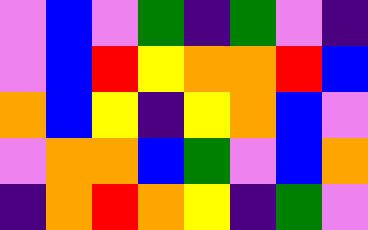[["violet", "blue", "violet", "green", "indigo", "green", "violet", "indigo"], ["violet", "blue", "red", "yellow", "orange", "orange", "red", "blue"], ["orange", "blue", "yellow", "indigo", "yellow", "orange", "blue", "violet"], ["violet", "orange", "orange", "blue", "green", "violet", "blue", "orange"], ["indigo", "orange", "red", "orange", "yellow", "indigo", "green", "violet"]]